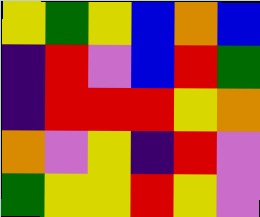[["yellow", "green", "yellow", "blue", "orange", "blue"], ["indigo", "red", "violet", "blue", "red", "green"], ["indigo", "red", "red", "red", "yellow", "orange"], ["orange", "violet", "yellow", "indigo", "red", "violet"], ["green", "yellow", "yellow", "red", "yellow", "violet"]]